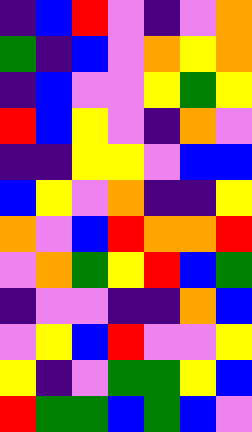[["indigo", "blue", "red", "violet", "indigo", "violet", "orange"], ["green", "indigo", "blue", "violet", "orange", "yellow", "orange"], ["indigo", "blue", "violet", "violet", "yellow", "green", "yellow"], ["red", "blue", "yellow", "violet", "indigo", "orange", "violet"], ["indigo", "indigo", "yellow", "yellow", "violet", "blue", "blue"], ["blue", "yellow", "violet", "orange", "indigo", "indigo", "yellow"], ["orange", "violet", "blue", "red", "orange", "orange", "red"], ["violet", "orange", "green", "yellow", "red", "blue", "green"], ["indigo", "violet", "violet", "indigo", "indigo", "orange", "blue"], ["violet", "yellow", "blue", "red", "violet", "violet", "yellow"], ["yellow", "indigo", "violet", "green", "green", "yellow", "blue"], ["red", "green", "green", "blue", "green", "blue", "violet"]]